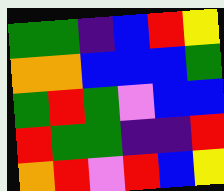[["green", "green", "indigo", "blue", "red", "yellow"], ["orange", "orange", "blue", "blue", "blue", "green"], ["green", "red", "green", "violet", "blue", "blue"], ["red", "green", "green", "indigo", "indigo", "red"], ["orange", "red", "violet", "red", "blue", "yellow"]]